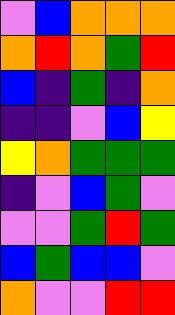[["violet", "blue", "orange", "orange", "orange"], ["orange", "red", "orange", "green", "red"], ["blue", "indigo", "green", "indigo", "orange"], ["indigo", "indigo", "violet", "blue", "yellow"], ["yellow", "orange", "green", "green", "green"], ["indigo", "violet", "blue", "green", "violet"], ["violet", "violet", "green", "red", "green"], ["blue", "green", "blue", "blue", "violet"], ["orange", "violet", "violet", "red", "red"]]